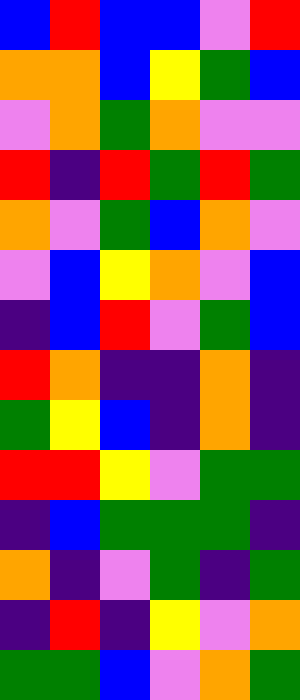[["blue", "red", "blue", "blue", "violet", "red"], ["orange", "orange", "blue", "yellow", "green", "blue"], ["violet", "orange", "green", "orange", "violet", "violet"], ["red", "indigo", "red", "green", "red", "green"], ["orange", "violet", "green", "blue", "orange", "violet"], ["violet", "blue", "yellow", "orange", "violet", "blue"], ["indigo", "blue", "red", "violet", "green", "blue"], ["red", "orange", "indigo", "indigo", "orange", "indigo"], ["green", "yellow", "blue", "indigo", "orange", "indigo"], ["red", "red", "yellow", "violet", "green", "green"], ["indigo", "blue", "green", "green", "green", "indigo"], ["orange", "indigo", "violet", "green", "indigo", "green"], ["indigo", "red", "indigo", "yellow", "violet", "orange"], ["green", "green", "blue", "violet", "orange", "green"]]